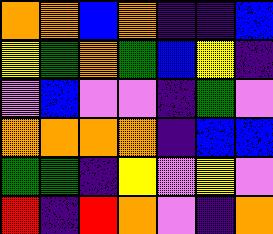[["orange", "orange", "blue", "orange", "indigo", "indigo", "blue"], ["yellow", "green", "orange", "green", "blue", "yellow", "indigo"], ["violet", "blue", "violet", "violet", "indigo", "green", "violet"], ["orange", "orange", "orange", "orange", "indigo", "blue", "blue"], ["green", "green", "indigo", "yellow", "violet", "yellow", "violet"], ["red", "indigo", "red", "orange", "violet", "indigo", "orange"]]